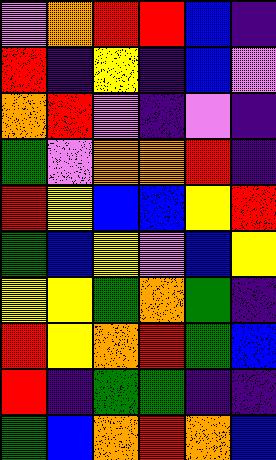[["violet", "orange", "red", "red", "blue", "indigo"], ["red", "indigo", "yellow", "indigo", "blue", "violet"], ["orange", "red", "violet", "indigo", "violet", "indigo"], ["green", "violet", "orange", "orange", "red", "indigo"], ["red", "yellow", "blue", "blue", "yellow", "red"], ["green", "blue", "yellow", "violet", "blue", "yellow"], ["yellow", "yellow", "green", "orange", "green", "indigo"], ["red", "yellow", "orange", "red", "green", "blue"], ["red", "indigo", "green", "green", "indigo", "indigo"], ["green", "blue", "orange", "red", "orange", "blue"]]